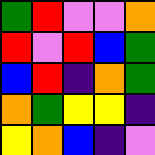[["green", "red", "violet", "violet", "orange"], ["red", "violet", "red", "blue", "green"], ["blue", "red", "indigo", "orange", "green"], ["orange", "green", "yellow", "yellow", "indigo"], ["yellow", "orange", "blue", "indigo", "violet"]]